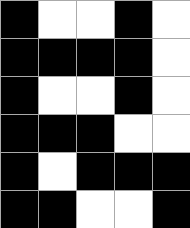[["black", "white", "white", "black", "white"], ["black", "black", "black", "black", "white"], ["black", "white", "white", "black", "white"], ["black", "black", "black", "white", "white"], ["black", "white", "black", "black", "black"], ["black", "black", "white", "white", "black"]]